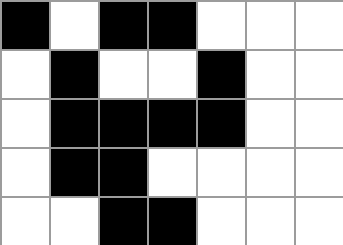[["black", "white", "black", "black", "white", "white", "white"], ["white", "black", "white", "white", "black", "white", "white"], ["white", "black", "black", "black", "black", "white", "white"], ["white", "black", "black", "white", "white", "white", "white"], ["white", "white", "black", "black", "white", "white", "white"]]